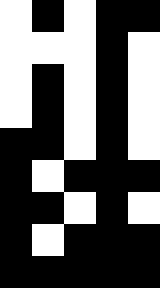[["white", "black", "white", "black", "black"], ["white", "white", "white", "black", "white"], ["white", "black", "white", "black", "white"], ["white", "black", "white", "black", "white"], ["black", "black", "white", "black", "white"], ["black", "white", "black", "black", "black"], ["black", "black", "white", "black", "white"], ["black", "white", "black", "black", "black"], ["black", "black", "black", "black", "black"]]